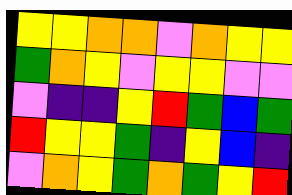[["yellow", "yellow", "orange", "orange", "violet", "orange", "yellow", "yellow"], ["green", "orange", "yellow", "violet", "yellow", "yellow", "violet", "violet"], ["violet", "indigo", "indigo", "yellow", "red", "green", "blue", "green"], ["red", "yellow", "yellow", "green", "indigo", "yellow", "blue", "indigo"], ["violet", "orange", "yellow", "green", "orange", "green", "yellow", "red"]]